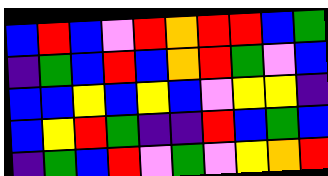[["blue", "red", "blue", "violet", "red", "orange", "red", "red", "blue", "green"], ["indigo", "green", "blue", "red", "blue", "orange", "red", "green", "violet", "blue"], ["blue", "blue", "yellow", "blue", "yellow", "blue", "violet", "yellow", "yellow", "indigo"], ["blue", "yellow", "red", "green", "indigo", "indigo", "red", "blue", "green", "blue"], ["indigo", "green", "blue", "red", "violet", "green", "violet", "yellow", "orange", "red"]]